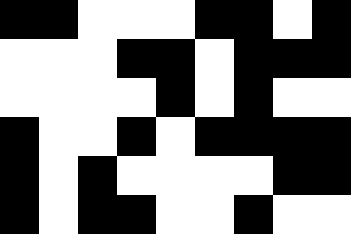[["black", "black", "white", "white", "white", "black", "black", "white", "black"], ["white", "white", "white", "black", "black", "white", "black", "black", "black"], ["white", "white", "white", "white", "black", "white", "black", "white", "white"], ["black", "white", "white", "black", "white", "black", "black", "black", "black"], ["black", "white", "black", "white", "white", "white", "white", "black", "black"], ["black", "white", "black", "black", "white", "white", "black", "white", "white"]]